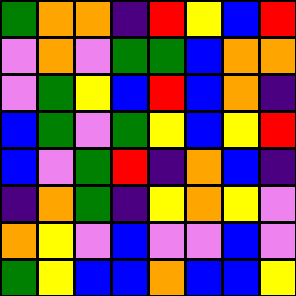[["green", "orange", "orange", "indigo", "red", "yellow", "blue", "red"], ["violet", "orange", "violet", "green", "green", "blue", "orange", "orange"], ["violet", "green", "yellow", "blue", "red", "blue", "orange", "indigo"], ["blue", "green", "violet", "green", "yellow", "blue", "yellow", "red"], ["blue", "violet", "green", "red", "indigo", "orange", "blue", "indigo"], ["indigo", "orange", "green", "indigo", "yellow", "orange", "yellow", "violet"], ["orange", "yellow", "violet", "blue", "violet", "violet", "blue", "violet"], ["green", "yellow", "blue", "blue", "orange", "blue", "blue", "yellow"]]